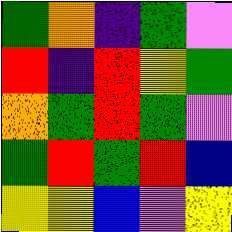[["green", "orange", "indigo", "green", "violet"], ["red", "indigo", "red", "yellow", "green"], ["orange", "green", "red", "green", "violet"], ["green", "red", "green", "red", "blue"], ["yellow", "yellow", "blue", "violet", "yellow"]]